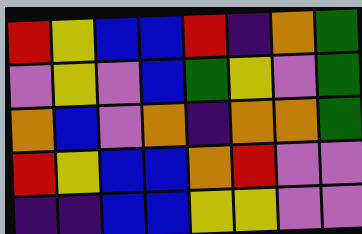[["red", "yellow", "blue", "blue", "red", "indigo", "orange", "green"], ["violet", "yellow", "violet", "blue", "green", "yellow", "violet", "green"], ["orange", "blue", "violet", "orange", "indigo", "orange", "orange", "green"], ["red", "yellow", "blue", "blue", "orange", "red", "violet", "violet"], ["indigo", "indigo", "blue", "blue", "yellow", "yellow", "violet", "violet"]]